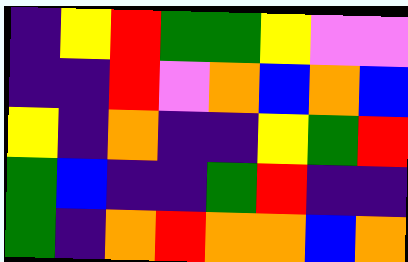[["indigo", "yellow", "red", "green", "green", "yellow", "violet", "violet"], ["indigo", "indigo", "red", "violet", "orange", "blue", "orange", "blue"], ["yellow", "indigo", "orange", "indigo", "indigo", "yellow", "green", "red"], ["green", "blue", "indigo", "indigo", "green", "red", "indigo", "indigo"], ["green", "indigo", "orange", "red", "orange", "orange", "blue", "orange"]]